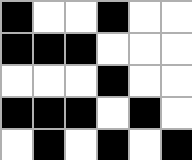[["black", "white", "white", "black", "white", "white"], ["black", "black", "black", "white", "white", "white"], ["white", "white", "white", "black", "white", "white"], ["black", "black", "black", "white", "black", "white"], ["white", "black", "white", "black", "white", "black"]]